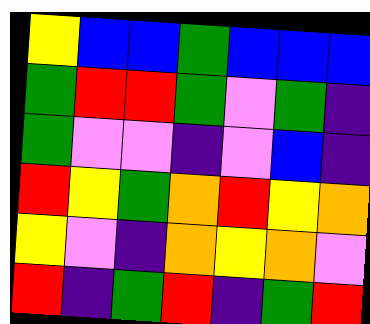[["yellow", "blue", "blue", "green", "blue", "blue", "blue"], ["green", "red", "red", "green", "violet", "green", "indigo"], ["green", "violet", "violet", "indigo", "violet", "blue", "indigo"], ["red", "yellow", "green", "orange", "red", "yellow", "orange"], ["yellow", "violet", "indigo", "orange", "yellow", "orange", "violet"], ["red", "indigo", "green", "red", "indigo", "green", "red"]]